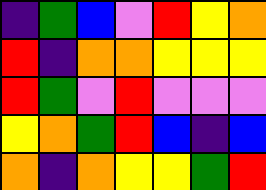[["indigo", "green", "blue", "violet", "red", "yellow", "orange"], ["red", "indigo", "orange", "orange", "yellow", "yellow", "yellow"], ["red", "green", "violet", "red", "violet", "violet", "violet"], ["yellow", "orange", "green", "red", "blue", "indigo", "blue"], ["orange", "indigo", "orange", "yellow", "yellow", "green", "red"]]